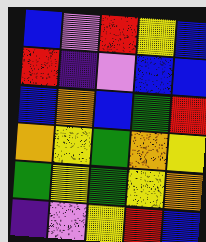[["blue", "violet", "red", "yellow", "blue"], ["red", "indigo", "violet", "blue", "blue"], ["blue", "orange", "blue", "green", "red"], ["orange", "yellow", "green", "orange", "yellow"], ["green", "yellow", "green", "yellow", "orange"], ["indigo", "violet", "yellow", "red", "blue"]]